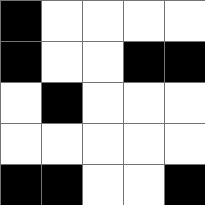[["black", "white", "white", "white", "white"], ["black", "white", "white", "black", "black"], ["white", "black", "white", "white", "white"], ["white", "white", "white", "white", "white"], ["black", "black", "white", "white", "black"]]